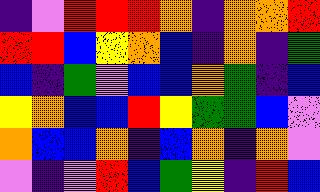[["indigo", "violet", "red", "red", "red", "orange", "indigo", "orange", "orange", "red"], ["red", "red", "blue", "yellow", "orange", "blue", "indigo", "orange", "indigo", "green"], ["blue", "indigo", "green", "violet", "blue", "blue", "orange", "green", "indigo", "blue"], ["yellow", "orange", "blue", "blue", "red", "yellow", "green", "green", "blue", "violet"], ["orange", "blue", "blue", "orange", "indigo", "blue", "orange", "indigo", "orange", "violet"], ["violet", "indigo", "violet", "red", "blue", "green", "yellow", "indigo", "red", "blue"]]